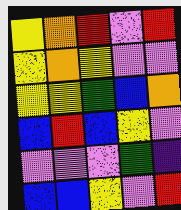[["yellow", "orange", "red", "violet", "red"], ["yellow", "orange", "yellow", "violet", "violet"], ["yellow", "yellow", "green", "blue", "orange"], ["blue", "red", "blue", "yellow", "violet"], ["violet", "violet", "violet", "green", "indigo"], ["blue", "blue", "yellow", "violet", "red"]]